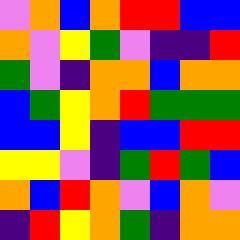[["violet", "orange", "blue", "orange", "red", "red", "blue", "blue"], ["orange", "violet", "yellow", "green", "violet", "indigo", "indigo", "red"], ["green", "violet", "indigo", "orange", "orange", "blue", "orange", "orange"], ["blue", "green", "yellow", "orange", "red", "green", "green", "green"], ["blue", "blue", "yellow", "indigo", "blue", "blue", "red", "red"], ["yellow", "yellow", "violet", "indigo", "green", "red", "green", "blue"], ["orange", "blue", "red", "orange", "violet", "blue", "orange", "violet"], ["indigo", "red", "yellow", "orange", "green", "indigo", "orange", "orange"]]